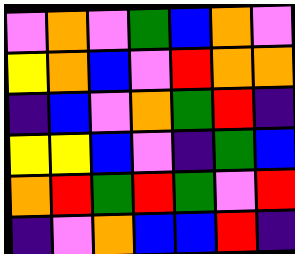[["violet", "orange", "violet", "green", "blue", "orange", "violet"], ["yellow", "orange", "blue", "violet", "red", "orange", "orange"], ["indigo", "blue", "violet", "orange", "green", "red", "indigo"], ["yellow", "yellow", "blue", "violet", "indigo", "green", "blue"], ["orange", "red", "green", "red", "green", "violet", "red"], ["indigo", "violet", "orange", "blue", "blue", "red", "indigo"]]